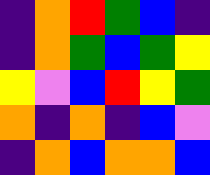[["indigo", "orange", "red", "green", "blue", "indigo"], ["indigo", "orange", "green", "blue", "green", "yellow"], ["yellow", "violet", "blue", "red", "yellow", "green"], ["orange", "indigo", "orange", "indigo", "blue", "violet"], ["indigo", "orange", "blue", "orange", "orange", "blue"]]